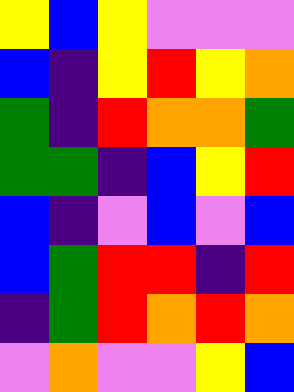[["yellow", "blue", "yellow", "violet", "violet", "violet"], ["blue", "indigo", "yellow", "red", "yellow", "orange"], ["green", "indigo", "red", "orange", "orange", "green"], ["green", "green", "indigo", "blue", "yellow", "red"], ["blue", "indigo", "violet", "blue", "violet", "blue"], ["blue", "green", "red", "red", "indigo", "red"], ["indigo", "green", "red", "orange", "red", "orange"], ["violet", "orange", "violet", "violet", "yellow", "blue"]]